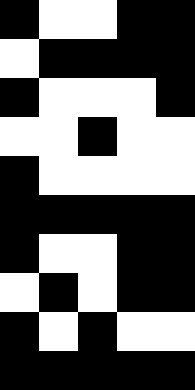[["black", "white", "white", "black", "black"], ["white", "black", "black", "black", "black"], ["black", "white", "white", "white", "black"], ["white", "white", "black", "white", "white"], ["black", "white", "white", "white", "white"], ["black", "black", "black", "black", "black"], ["black", "white", "white", "black", "black"], ["white", "black", "white", "black", "black"], ["black", "white", "black", "white", "white"], ["black", "black", "black", "black", "black"]]